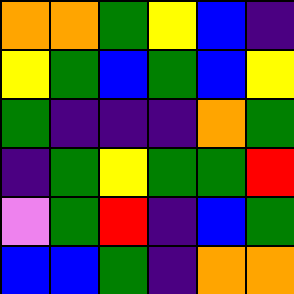[["orange", "orange", "green", "yellow", "blue", "indigo"], ["yellow", "green", "blue", "green", "blue", "yellow"], ["green", "indigo", "indigo", "indigo", "orange", "green"], ["indigo", "green", "yellow", "green", "green", "red"], ["violet", "green", "red", "indigo", "blue", "green"], ["blue", "blue", "green", "indigo", "orange", "orange"]]